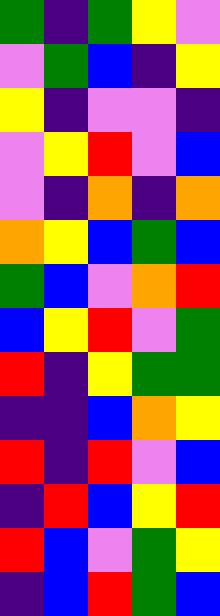[["green", "indigo", "green", "yellow", "violet"], ["violet", "green", "blue", "indigo", "yellow"], ["yellow", "indigo", "violet", "violet", "indigo"], ["violet", "yellow", "red", "violet", "blue"], ["violet", "indigo", "orange", "indigo", "orange"], ["orange", "yellow", "blue", "green", "blue"], ["green", "blue", "violet", "orange", "red"], ["blue", "yellow", "red", "violet", "green"], ["red", "indigo", "yellow", "green", "green"], ["indigo", "indigo", "blue", "orange", "yellow"], ["red", "indigo", "red", "violet", "blue"], ["indigo", "red", "blue", "yellow", "red"], ["red", "blue", "violet", "green", "yellow"], ["indigo", "blue", "red", "green", "blue"]]